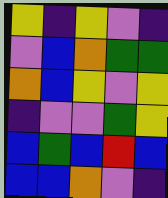[["yellow", "indigo", "yellow", "violet", "indigo"], ["violet", "blue", "orange", "green", "green"], ["orange", "blue", "yellow", "violet", "yellow"], ["indigo", "violet", "violet", "green", "yellow"], ["blue", "green", "blue", "red", "blue"], ["blue", "blue", "orange", "violet", "indigo"]]